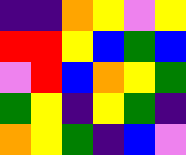[["indigo", "indigo", "orange", "yellow", "violet", "yellow"], ["red", "red", "yellow", "blue", "green", "blue"], ["violet", "red", "blue", "orange", "yellow", "green"], ["green", "yellow", "indigo", "yellow", "green", "indigo"], ["orange", "yellow", "green", "indigo", "blue", "violet"]]